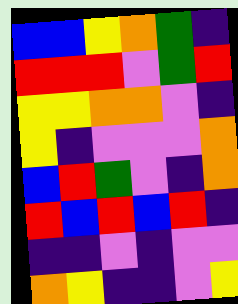[["blue", "blue", "yellow", "orange", "green", "indigo"], ["red", "red", "red", "violet", "green", "red"], ["yellow", "yellow", "orange", "orange", "violet", "indigo"], ["yellow", "indigo", "violet", "violet", "violet", "orange"], ["blue", "red", "green", "violet", "indigo", "orange"], ["red", "blue", "red", "blue", "red", "indigo"], ["indigo", "indigo", "violet", "indigo", "violet", "violet"], ["orange", "yellow", "indigo", "indigo", "violet", "yellow"]]